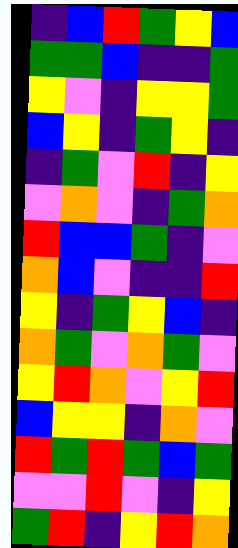[["indigo", "blue", "red", "green", "yellow", "blue"], ["green", "green", "blue", "indigo", "indigo", "green"], ["yellow", "violet", "indigo", "yellow", "yellow", "green"], ["blue", "yellow", "indigo", "green", "yellow", "indigo"], ["indigo", "green", "violet", "red", "indigo", "yellow"], ["violet", "orange", "violet", "indigo", "green", "orange"], ["red", "blue", "blue", "green", "indigo", "violet"], ["orange", "blue", "violet", "indigo", "indigo", "red"], ["yellow", "indigo", "green", "yellow", "blue", "indigo"], ["orange", "green", "violet", "orange", "green", "violet"], ["yellow", "red", "orange", "violet", "yellow", "red"], ["blue", "yellow", "yellow", "indigo", "orange", "violet"], ["red", "green", "red", "green", "blue", "green"], ["violet", "violet", "red", "violet", "indigo", "yellow"], ["green", "red", "indigo", "yellow", "red", "orange"]]